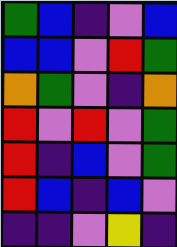[["green", "blue", "indigo", "violet", "blue"], ["blue", "blue", "violet", "red", "green"], ["orange", "green", "violet", "indigo", "orange"], ["red", "violet", "red", "violet", "green"], ["red", "indigo", "blue", "violet", "green"], ["red", "blue", "indigo", "blue", "violet"], ["indigo", "indigo", "violet", "yellow", "indigo"]]